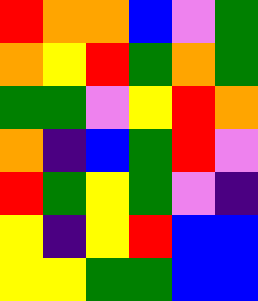[["red", "orange", "orange", "blue", "violet", "green"], ["orange", "yellow", "red", "green", "orange", "green"], ["green", "green", "violet", "yellow", "red", "orange"], ["orange", "indigo", "blue", "green", "red", "violet"], ["red", "green", "yellow", "green", "violet", "indigo"], ["yellow", "indigo", "yellow", "red", "blue", "blue"], ["yellow", "yellow", "green", "green", "blue", "blue"]]